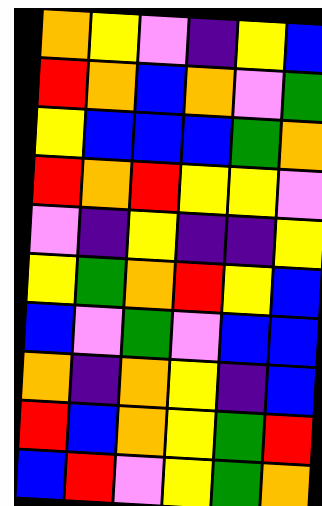[["orange", "yellow", "violet", "indigo", "yellow", "blue"], ["red", "orange", "blue", "orange", "violet", "green"], ["yellow", "blue", "blue", "blue", "green", "orange"], ["red", "orange", "red", "yellow", "yellow", "violet"], ["violet", "indigo", "yellow", "indigo", "indigo", "yellow"], ["yellow", "green", "orange", "red", "yellow", "blue"], ["blue", "violet", "green", "violet", "blue", "blue"], ["orange", "indigo", "orange", "yellow", "indigo", "blue"], ["red", "blue", "orange", "yellow", "green", "red"], ["blue", "red", "violet", "yellow", "green", "orange"]]